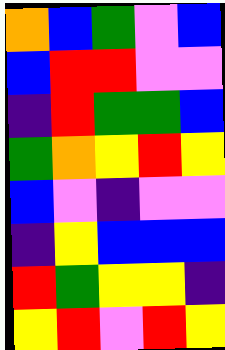[["orange", "blue", "green", "violet", "blue"], ["blue", "red", "red", "violet", "violet"], ["indigo", "red", "green", "green", "blue"], ["green", "orange", "yellow", "red", "yellow"], ["blue", "violet", "indigo", "violet", "violet"], ["indigo", "yellow", "blue", "blue", "blue"], ["red", "green", "yellow", "yellow", "indigo"], ["yellow", "red", "violet", "red", "yellow"]]